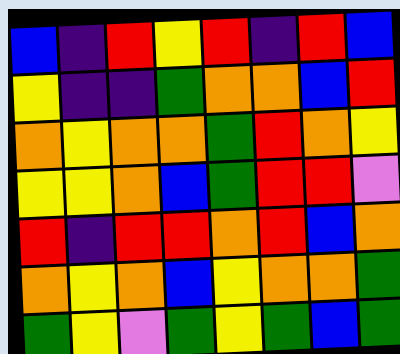[["blue", "indigo", "red", "yellow", "red", "indigo", "red", "blue"], ["yellow", "indigo", "indigo", "green", "orange", "orange", "blue", "red"], ["orange", "yellow", "orange", "orange", "green", "red", "orange", "yellow"], ["yellow", "yellow", "orange", "blue", "green", "red", "red", "violet"], ["red", "indigo", "red", "red", "orange", "red", "blue", "orange"], ["orange", "yellow", "orange", "blue", "yellow", "orange", "orange", "green"], ["green", "yellow", "violet", "green", "yellow", "green", "blue", "green"]]